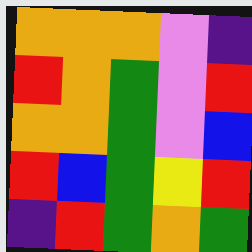[["orange", "orange", "orange", "violet", "indigo"], ["red", "orange", "green", "violet", "red"], ["orange", "orange", "green", "violet", "blue"], ["red", "blue", "green", "yellow", "red"], ["indigo", "red", "green", "orange", "green"]]